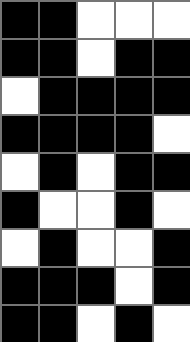[["black", "black", "white", "white", "white"], ["black", "black", "white", "black", "black"], ["white", "black", "black", "black", "black"], ["black", "black", "black", "black", "white"], ["white", "black", "white", "black", "black"], ["black", "white", "white", "black", "white"], ["white", "black", "white", "white", "black"], ["black", "black", "black", "white", "black"], ["black", "black", "white", "black", "white"]]